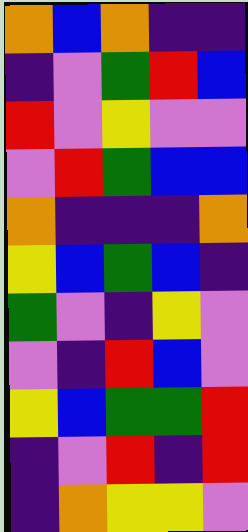[["orange", "blue", "orange", "indigo", "indigo"], ["indigo", "violet", "green", "red", "blue"], ["red", "violet", "yellow", "violet", "violet"], ["violet", "red", "green", "blue", "blue"], ["orange", "indigo", "indigo", "indigo", "orange"], ["yellow", "blue", "green", "blue", "indigo"], ["green", "violet", "indigo", "yellow", "violet"], ["violet", "indigo", "red", "blue", "violet"], ["yellow", "blue", "green", "green", "red"], ["indigo", "violet", "red", "indigo", "red"], ["indigo", "orange", "yellow", "yellow", "violet"]]